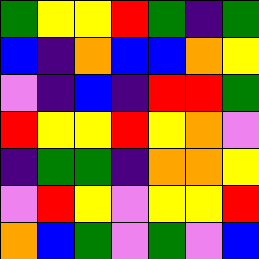[["green", "yellow", "yellow", "red", "green", "indigo", "green"], ["blue", "indigo", "orange", "blue", "blue", "orange", "yellow"], ["violet", "indigo", "blue", "indigo", "red", "red", "green"], ["red", "yellow", "yellow", "red", "yellow", "orange", "violet"], ["indigo", "green", "green", "indigo", "orange", "orange", "yellow"], ["violet", "red", "yellow", "violet", "yellow", "yellow", "red"], ["orange", "blue", "green", "violet", "green", "violet", "blue"]]